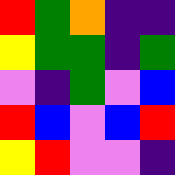[["red", "green", "orange", "indigo", "indigo"], ["yellow", "green", "green", "indigo", "green"], ["violet", "indigo", "green", "violet", "blue"], ["red", "blue", "violet", "blue", "red"], ["yellow", "red", "violet", "violet", "indigo"]]